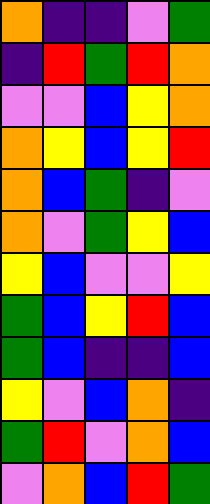[["orange", "indigo", "indigo", "violet", "green"], ["indigo", "red", "green", "red", "orange"], ["violet", "violet", "blue", "yellow", "orange"], ["orange", "yellow", "blue", "yellow", "red"], ["orange", "blue", "green", "indigo", "violet"], ["orange", "violet", "green", "yellow", "blue"], ["yellow", "blue", "violet", "violet", "yellow"], ["green", "blue", "yellow", "red", "blue"], ["green", "blue", "indigo", "indigo", "blue"], ["yellow", "violet", "blue", "orange", "indigo"], ["green", "red", "violet", "orange", "blue"], ["violet", "orange", "blue", "red", "green"]]